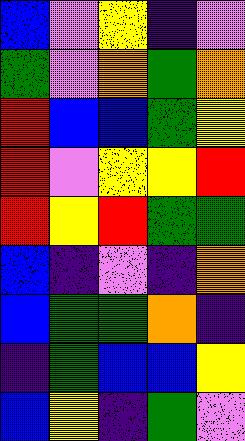[["blue", "violet", "yellow", "indigo", "violet"], ["green", "violet", "orange", "green", "orange"], ["red", "blue", "blue", "green", "yellow"], ["red", "violet", "yellow", "yellow", "red"], ["red", "yellow", "red", "green", "green"], ["blue", "indigo", "violet", "indigo", "orange"], ["blue", "green", "green", "orange", "indigo"], ["indigo", "green", "blue", "blue", "yellow"], ["blue", "yellow", "indigo", "green", "violet"]]